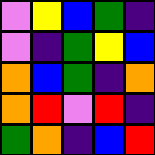[["violet", "yellow", "blue", "green", "indigo"], ["violet", "indigo", "green", "yellow", "blue"], ["orange", "blue", "green", "indigo", "orange"], ["orange", "red", "violet", "red", "indigo"], ["green", "orange", "indigo", "blue", "red"]]